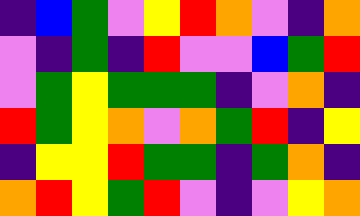[["indigo", "blue", "green", "violet", "yellow", "red", "orange", "violet", "indigo", "orange"], ["violet", "indigo", "green", "indigo", "red", "violet", "violet", "blue", "green", "red"], ["violet", "green", "yellow", "green", "green", "green", "indigo", "violet", "orange", "indigo"], ["red", "green", "yellow", "orange", "violet", "orange", "green", "red", "indigo", "yellow"], ["indigo", "yellow", "yellow", "red", "green", "green", "indigo", "green", "orange", "indigo"], ["orange", "red", "yellow", "green", "red", "violet", "indigo", "violet", "yellow", "orange"]]